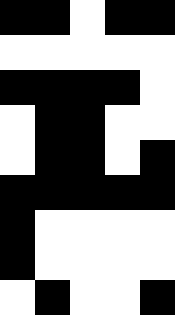[["black", "black", "white", "black", "black"], ["white", "white", "white", "white", "white"], ["black", "black", "black", "black", "white"], ["white", "black", "black", "white", "white"], ["white", "black", "black", "white", "black"], ["black", "black", "black", "black", "black"], ["black", "white", "white", "white", "white"], ["black", "white", "white", "white", "white"], ["white", "black", "white", "white", "black"]]